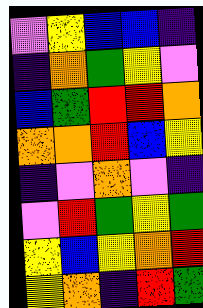[["violet", "yellow", "blue", "blue", "indigo"], ["indigo", "orange", "green", "yellow", "violet"], ["blue", "green", "red", "red", "orange"], ["orange", "orange", "red", "blue", "yellow"], ["indigo", "violet", "orange", "violet", "indigo"], ["violet", "red", "green", "yellow", "green"], ["yellow", "blue", "yellow", "orange", "red"], ["yellow", "orange", "indigo", "red", "green"]]